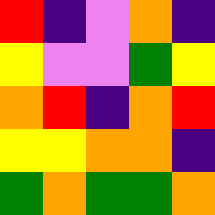[["red", "indigo", "violet", "orange", "indigo"], ["yellow", "violet", "violet", "green", "yellow"], ["orange", "red", "indigo", "orange", "red"], ["yellow", "yellow", "orange", "orange", "indigo"], ["green", "orange", "green", "green", "orange"]]